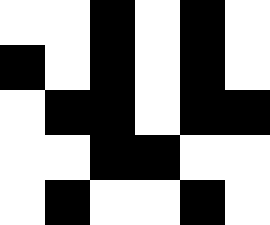[["white", "white", "black", "white", "black", "white"], ["black", "white", "black", "white", "black", "white"], ["white", "black", "black", "white", "black", "black"], ["white", "white", "black", "black", "white", "white"], ["white", "black", "white", "white", "black", "white"]]